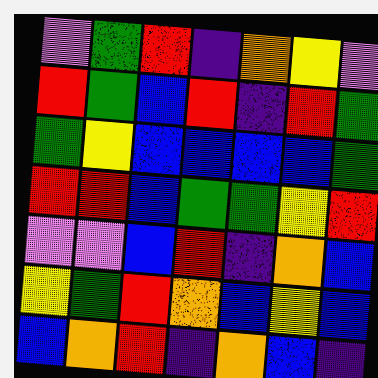[["violet", "green", "red", "indigo", "orange", "yellow", "violet"], ["red", "green", "blue", "red", "indigo", "red", "green"], ["green", "yellow", "blue", "blue", "blue", "blue", "green"], ["red", "red", "blue", "green", "green", "yellow", "red"], ["violet", "violet", "blue", "red", "indigo", "orange", "blue"], ["yellow", "green", "red", "orange", "blue", "yellow", "blue"], ["blue", "orange", "red", "indigo", "orange", "blue", "indigo"]]